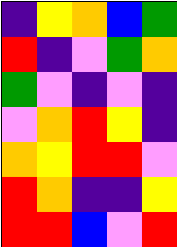[["indigo", "yellow", "orange", "blue", "green"], ["red", "indigo", "violet", "green", "orange"], ["green", "violet", "indigo", "violet", "indigo"], ["violet", "orange", "red", "yellow", "indigo"], ["orange", "yellow", "red", "red", "violet"], ["red", "orange", "indigo", "indigo", "yellow"], ["red", "red", "blue", "violet", "red"]]